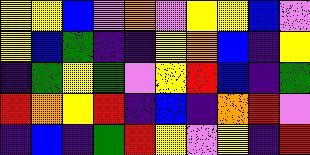[["yellow", "yellow", "blue", "violet", "orange", "violet", "yellow", "yellow", "blue", "violet"], ["yellow", "blue", "green", "indigo", "indigo", "yellow", "orange", "blue", "indigo", "yellow"], ["indigo", "green", "yellow", "green", "violet", "yellow", "red", "blue", "indigo", "green"], ["red", "orange", "yellow", "red", "indigo", "blue", "indigo", "orange", "red", "violet"], ["indigo", "blue", "indigo", "green", "red", "yellow", "violet", "yellow", "indigo", "red"]]